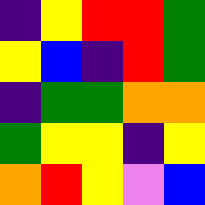[["indigo", "yellow", "red", "red", "green"], ["yellow", "blue", "indigo", "red", "green"], ["indigo", "green", "green", "orange", "orange"], ["green", "yellow", "yellow", "indigo", "yellow"], ["orange", "red", "yellow", "violet", "blue"]]